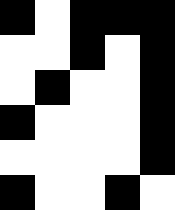[["black", "white", "black", "black", "black"], ["white", "white", "black", "white", "black"], ["white", "black", "white", "white", "black"], ["black", "white", "white", "white", "black"], ["white", "white", "white", "white", "black"], ["black", "white", "white", "black", "white"]]